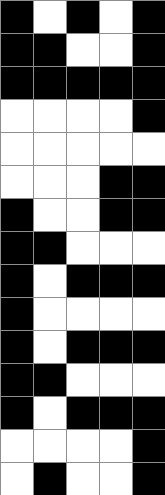[["black", "white", "black", "white", "black"], ["black", "black", "white", "white", "black"], ["black", "black", "black", "black", "black"], ["white", "white", "white", "white", "black"], ["white", "white", "white", "white", "white"], ["white", "white", "white", "black", "black"], ["black", "white", "white", "black", "black"], ["black", "black", "white", "white", "white"], ["black", "white", "black", "black", "black"], ["black", "white", "white", "white", "white"], ["black", "white", "black", "black", "black"], ["black", "black", "white", "white", "white"], ["black", "white", "black", "black", "black"], ["white", "white", "white", "white", "black"], ["white", "black", "white", "white", "black"]]